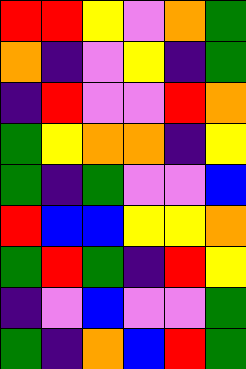[["red", "red", "yellow", "violet", "orange", "green"], ["orange", "indigo", "violet", "yellow", "indigo", "green"], ["indigo", "red", "violet", "violet", "red", "orange"], ["green", "yellow", "orange", "orange", "indigo", "yellow"], ["green", "indigo", "green", "violet", "violet", "blue"], ["red", "blue", "blue", "yellow", "yellow", "orange"], ["green", "red", "green", "indigo", "red", "yellow"], ["indigo", "violet", "blue", "violet", "violet", "green"], ["green", "indigo", "orange", "blue", "red", "green"]]